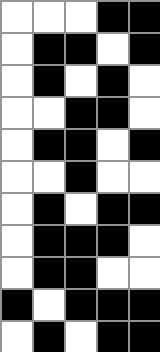[["white", "white", "white", "black", "black"], ["white", "black", "black", "white", "black"], ["white", "black", "white", "black", "white"], ["white", "white", "black", "black", "white"], ["white", "black", "black", "white", "black"], ["white", "white", "black", "white", "white"], ["white", "black", "white", "black", "black"], ["white", "black", "black", "black", "white"], ["white", "black", "black", "white", "white"], ["black", "white", "black", "black", "black"], ["white", "black", "white", "black", "black"]]